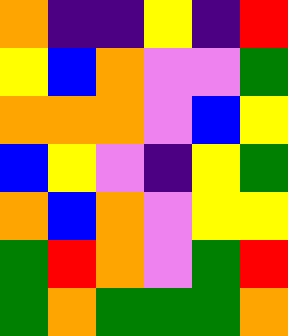[["orange", "indigo", "indigo", "yellow", "indigo", "red"], ["yellow", "blue", "orange", "violet", "violet", "green"], ["orange", "orange", "orange", "violet", "blue", "yellow"], ["blue", "yellow", "violet", "indigo", "yellow", "green"], ["orange", "blue", "orange", "violet", "yellow", "yellow"], ["green", "red", "orange", "violet", "green", "red"], ["green", "orange", "green", "green", "green", "orange"]]